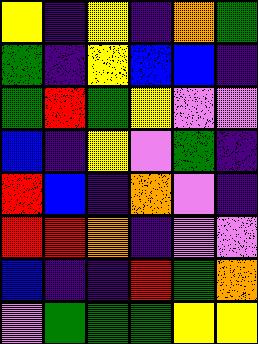[["yellow", "indigo", "yellow", "indigo", "orange", "green"], ["green", "indigo", "yellow", "blue", "blue", "indigo"], ["green", "red", "green", "yellow", "violet", "violet"], ["blue", "indigo", "yellow", "violet", "green", "indigo"], ["red", "blue", "indigo", "orange", "violet", "indigo"], ["red", "red", "orange", "indigo", "violet", "violet"], ["blue", "indigo", "indigo", "red", "green", "orange"], ["violet", "green", "green", "green", "yellow", "yellow"]]